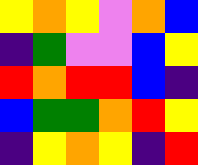[["yellow", "orange", "yellow", "violet", "orange", "blue"], ["indigo", "green", "violet", "violet", "blue", "yellow"], ["red", "orange", "red", "red", "blue", "indigo"], ["blue", "green", "green", "orange", "red", "yellow"], ["indigo", "yellow", "orange", "yellow", "indigo", "red"]]